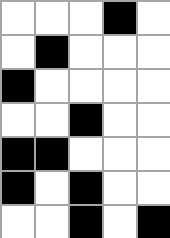[["white", "white", "white", "black", "white"], ["white", "black", "white", "white", "white"], ["black", "white", "white", "white", "white"], ["white", "white", "black", "white", "white"], ["black", "black", "white", "white", "white"], ["black", "white", "black", "white", "white"], ["white", "white", "black", "white", "black"]]